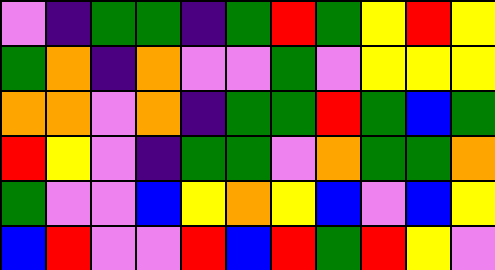[["violet", "indigo", "green", "green", "indigo", "green", "red", "green", "yellow", "red", "yellow"], ["green", "orange", "indigo", "orange", "violet", "violet", "green", "violet", "yellow", "yellow", "yellow"], ["orange", "orange", "violet", "orange", "indigo", "green", "green", "red", "green", "blue", "green"], ["red", "yellow", "violet", "indigo", "green", "green", "violet", "orange", "green", "green", "orange"], ["green", "violet", "violet", "blue", "yellow", "orange", "yellow", "blue", "violet", "blue", "yellow"], ["blue", "red", "violet", "violet", "red", "blue", "red", "green", "red", "yellow", "violet"]]